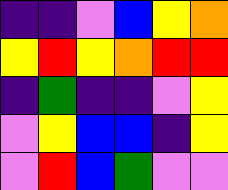[["indigo", "indigo", "violet", "blue", "yellow", "orange"], ["yellow", "red", "yellow", "orange", "red", "red"], ["indigo", "green", "indigo", "indigo", "violet", "yellow"], ["violet", "yellow", "blue", "blue", "indigo", "yellow"], ["violet", "red", "blue", "green", "violet", "violet"]]